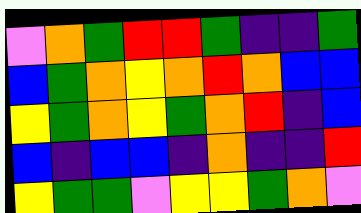[["violet", "orange", "green", "red", "red", "green", "indigo", "indigo", "green"], ["blue", "green", "orange", "yellow", "orange", "red", "orange", "blue", "blue"], ["yellow", "green", "orange", "yellow", "green", "orange", "red", "indigo", "blue"], ["blue", "indigo", "blue", "blue", "indigo", "orange", "indigo", "indigo", "red"], ["yellow", "green", "green", "violet", "yellow", "yellow", "green", "orange", "violet"]]